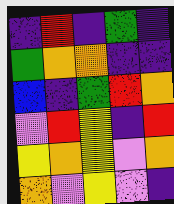[["indigo", "red", "indigo", "green", "indigo"], ["green", "orange", "orange", "indigo", "indigo"], ["blue", "indigo", "green", "red", "orange"], ["violet", "red", "yellow", "indigo", "red"], ["yellow", "orange", "yellow", "violet", "orange"], ["orange", "violet", "yellow", "violet", "indigo"]]